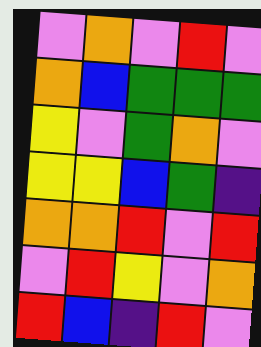[["violet", "orange", "violet", "red", "violet"], ["orange", "blue", "green", "green", "green"], ["yellow", "violet", "green", "orange", "violet"], ["yellow", "yellow", "blue", "green", "indigo"], ["orange", "orange", "red", "violet", "red"], ["violet", "red", "yellow", "violet", "orange"], ["red", "blue", "indigo", "red", "violet"]]